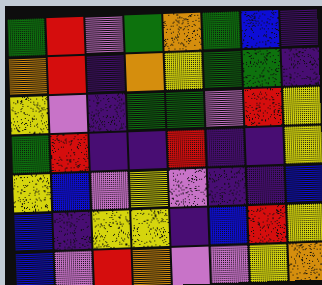[["green", "red", "violet", "green", "orange", "green", "blue", "indigo"], ["orange", "red", "indigo", "orange", "yellow", "green", "green", "indigo"], ["yellow", "violet", "indigo", "green", "green", "violet", "red", "yellow"], ["green", "red", "indigo", "indigo", "red", "indigo", "indigo", "yellow"], ["yellow", "blue", "violet", "yellow", "violet", "indigo", "indigo", "blue"], ["blue", "indigo", "yellow", "yellow", "indigo", "blue", "red", "yellow"], ["blue", "violet", "red", "orange", "violet", "violet", "yellow", "orange"]]